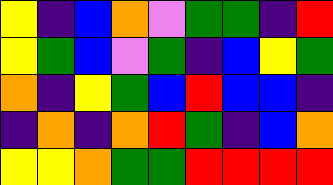[["yellow", "indigo", "blue", "orange", "violet", "green", "green", "indigo", "red"], ["yellow", "green", "blue", "violet", "green", "indigo", "blue", "yellow", "green"], ["orange", "indigo", "yellow", "green", "blue", "red", "blue", "blue", "indigo"], ["indigo", "orange", "indigo", "orange", "red", "green", "indigo", "blue", "orange"], ["yellow", "yellow", "orange", "green", "green", "red", "red", "red", "red"]]